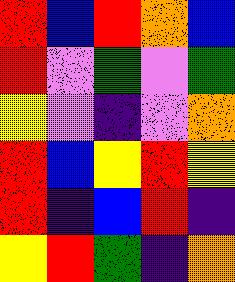[["red", "blue", "red", "orange", "blue"], ["red", "violet", "green", "violet", "green"], ["yellow", "violet", "indigo", "violet", "orange"], ["red", "blue", "yellow", "red", "yellow"], ["red", "indigo", "blue", "red", "indigo"], ["yellow", "red", "green", "indigo", "orange"]]